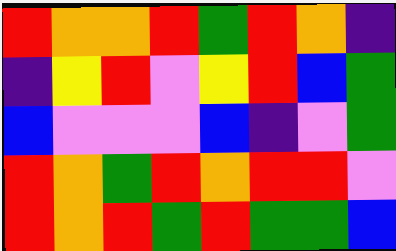[["red", "orange", "orange", "red", "green", "red", "orange", "indigo"], ["indigo", "yellow", "red", "violet", "yellow", "red", "blue", "green"], ["blue", "violet", "violet", "violet", "blue", "indigo", "violet", "green"], ["red", "orange", "green", "red", "orange", "red", "red", "violet"], ["red", "orange", "red", "green", "red", "green", "green", "blue"]]